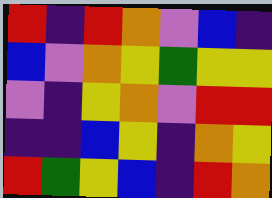[["red", "indigo", "red", "orange", "violet", "blue", "indigo"], ["blue", "violet", "orange", "yellow", "green", "yellow", "yellow"], ["violet", "indigo", "yellow", "orange", "violet", "red", "red"], ["indigo", "indigo", "blue", "yellow", "indigo", "orange", "yellow"], ["red", "green", "yellow", "blue", "indigo", "red", "orange"]]